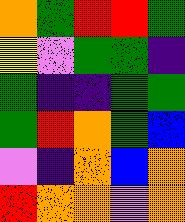[["orange", "green", "red", "red", "green"], ["yellow", "violet", "green", "green", "indigo"], ["green", "indigo", "indigo", "green", "green"], ["green", "red", "orange", "green", "blue"], ["violet", "indigo", "orange", "blue", "orange"], ["red", "orange", "orange", "violet", "orange"]]